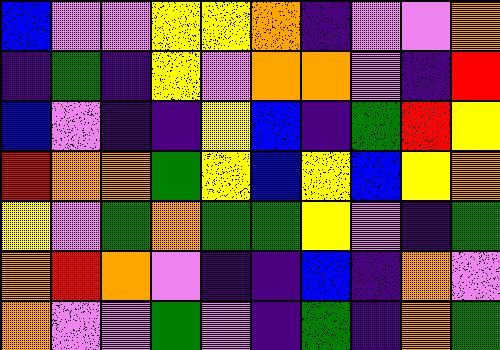[["blue", "violet", "violet", "yellow", "yellow", "orange", "indigo", "violet", "violet", "orange"], ["indigo", "green", "indigo", "yellow", "violet", "orange", "orange", "violet", "indigo", "red"], ["blue", "violet", "indigo", "indigo", "yellow", "blue", "indigo", "green", "red", "yellow"], ["red", "orange", "orange", "green", "yellow", "blue", "yellow", "blue", "yellow", "orange"], ["yellow", "violet", "green", "orange", "green", "green", "yellow", "violet", "indigo", "green"], ["orange", "red", "orange", "violet", "indigo", "indigo", "blue", "indigo", "orange", "violet"], ["orange", "violet", "violet", "green", "violet", "indigo", "green", "indigo", "orange", "green"]]